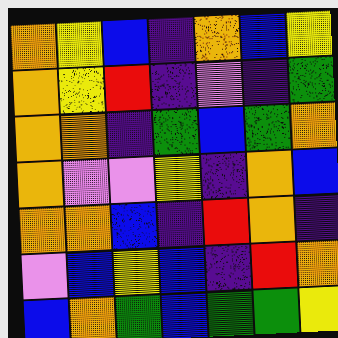[["orange", "yellow", "blue", "indigo", "orange", "blue", "yellow"], ["orange", "yellow", "red", "indigo", "violet", "indigo", "green"], ["orange", "orange", "indigo", "green", "blue", "green", "orange"], ["orange", "violet", "violet", "yellow", "indigo", "orange", "blue"], ["orange", "orange", "blue", "indigo", "red", "orange", "indigo"], ["violet", "blue", "yellow", "blue", "indigo", "red", "orange"], ["blue", "orange", "green", "blue", "green", "green", "yellow"]]